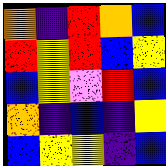[["orange", "indigo", "red", "orange", "blue"], ["red", "yellow", "red", "blue", "yellow"], ["blue", "yellow", "violet", "red", "blue"], ["orange", "indigo", "blue", "indigo", "yellow"], ["blue", "yellow", "yellow", "indigo", "blue"]]